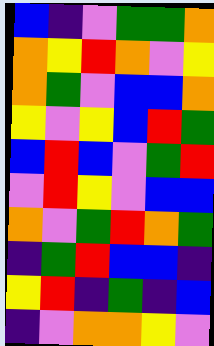[["blue", "indigo", "violet", "green", "green", "orange"], ["orange", "yellow", "red", "orange", "violet", "yellow"], ["orange", "green", "violet", "blue", "blue", "orange"], ["yellow", "violet", "yellow", "blue", "red", "green"], ["blue", "red", "blue", "violet", "green", "red"], ["violet", "red", "yellow", "violet", "blue", "blue"], ["orange", "violet", "green", "red", "orange", "green"], ["indigo", "green", "red", "blue", "blue", "indigo"], ["yellow", "red", "indigo", "green", "indigo", "blue"], ["indigo", "violet", "orange", "orange", "yellow", "violet"]]